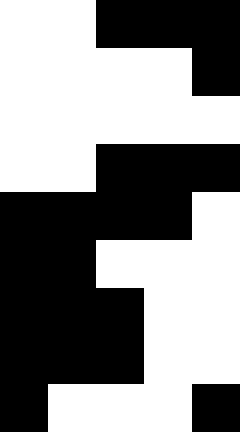[["white", "white", "black", "black", "black"], ["white", "white", "white", "white", "black"], ["white", "white", "white", "white", "white"], ["white", "white", "black", "black", "black"], ["black", "black", "black", "black", "white"], ["black", "black", "white", "white", "white"], ["black", "black", "black", "white", "white"], ["black", "black", "black", "white", "white"], ["black", "white", "white", "white", "black"]]